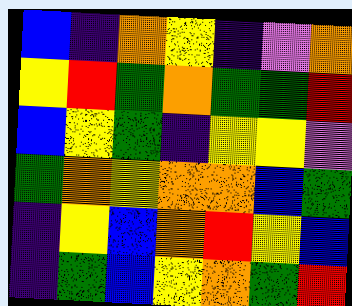[["blue", "indigo", "orange", "yellow", "indigo", "violet", "orange"], ["yellow", "red", "green", "orange", "green", "green", "red"], ["blue", "yellow", "green", "indigo", "yellow", "yellow", "violet"], ["green", "orange", "yellow", "orange", "orange", "blue", "green"], ["indigo", "yellow", "blue", "orange", "red", "yellow", "blue"], ["indigo", "green", "blue", "yellow", "orange", "green", "red"]]